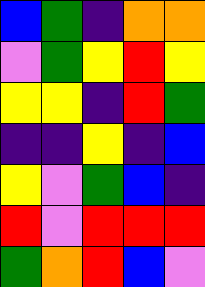[["blue", "green", "indigo", "orange", "orange"], ["violet", "green", "yellow", "red", "yellow"], ["yellow", "yellow", "indigo", "red", "green"], ["indigo", "indigo", "yellow", "indigo", "blue"], ["yellow", "violet", "green", "blue", "indigo"], ["red", "violet", "red", "red", "red"], ["green", "orange", "red", "blue", "violet"]]